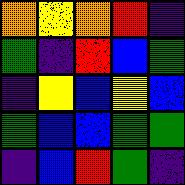[["orange", "yellow", "orange", "red", "indigo"], ["green", "indigo", "red", "blue", "green"], ["indigo", "yellow", "blue", "yellow", "blue"], ["green", "blue", "blue", "green", "green"], ["indigo", "blue", "red", "green", "indigo"]]